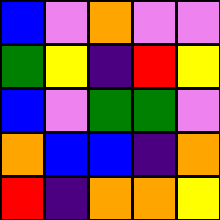[["blue", "violet", "orange", "violet", "violet"], ["green", "yellow", "indigo", "red", "yellow"], ["blue", "violet", "green", "green", "violet"], ["orange", "blue", "blue", "indigo", "orange"], ["red", "indigo", "orange", "orange", "yellow"]]